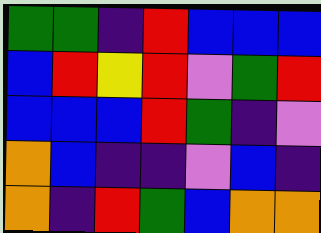[["green", "green", "indigo", "red", "blue", "blue", "blue"], ["blue", "red", "yellow", "red", "violet", "green", "red"], ["blue", "blue", "blue", "red", "green", "indigo", "violet"], ["orange", "blue", "indigo", "indigo", "violet", "blue", "indigo"], ["orange", "indigo", "red", "green", "blue", "orange", "orange"]]